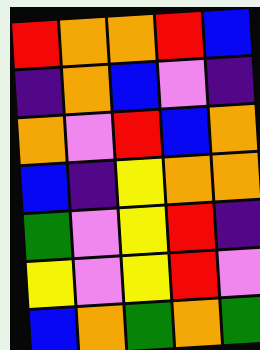[["red", "orange", "orange", "red", "blue"], ["indigo", "orange", "blue", "violet", "indigo"], ["orange", "violet", "red", "blue", "orange"], ["blue", "indigo", "yellow", "orange", "orange"], ["green", "violet", "yellow", "red", "indigo"], ["yellow", "violet", "yellow", "red", "violet"], ["blue", "orange", "green", "orange", "green"]]